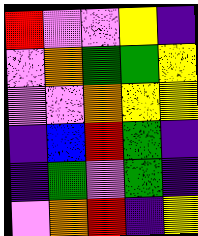[["red", "violet", "violet", "yellow", "indigo"], ["violet", "orange", "green", "green", "yellow"], ["violet", "violet", "orange", "yellow", "yellow"], ["indigo", "blue", "red", "green", "indigo"], ["indigo", "green", "violet", "green", "indigo"], ["violet", "orange", "red", "indigo", "yellow"]]